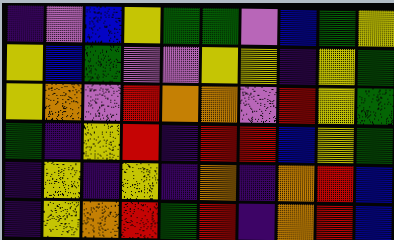[["indigo", "violet", "blue", "yellow", "green", "green", "violet", "blue", "green", "yellow"], ["yellow", "blue", "green", "violet", "violet", "yellow", "yellow", "indigo", "yellow", "green"], ["yellow", "orange", "violet", "red", "orange", "orange", "violet", "red", "yellow", "green"], ["green", "indigo", "yellow", "red", "indigo", "red", "red", "blue", "yellow", "green"], ["indigo", "yellow", "indigo", "yellow", "indigo", "orange", "indigo", "orange", "red", "blue"], ["indigo", "yellow", "orange", "red", "green", "red", "indigo", "orange", "red", "blue"]]